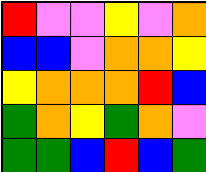[["red", "violet", "violet", "yellow", "violet", "orange"], ["blue", "blue", "violet", "orange", "orange", "yellow"], ["yellow", "orange", "orange", "orange", "red", "blue"], ["green", "orange", "yellow", "green", "orange", "violet"], ["green", "green", "blue", "red", "blue", "green"]]